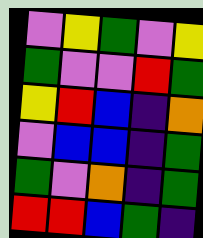[["violet", "yellow", "green", "violet", "yellow"], ["green", "violet", "violet", "red", "green"], ["yellow", "red", "blue", "indigo", "orange"], ["violet", "blue", "blue", "indigo", "green"], ["green", "violet", "orange", "indigo", "green"], ["red", "red", "blue", "green", "indigo"]]